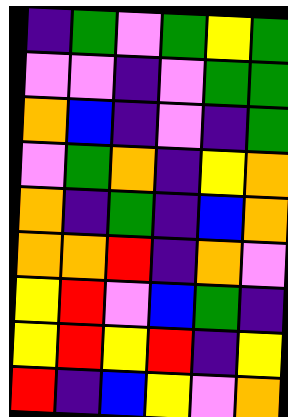[["indigo", "green", "violet", "green", "yellow", "green"], ["violet", "violet", "indigo", "violet", "green", "green"], ["orange", "blue", "indigo", "violet", "indigo", "green"], ["violet", "green", "orange", "indigo", "yellow", "orange"], ["orange", "indigo", "green", "indigo", "blue", "orange"], ["orange", "orange", "red", "indigo", "orange", "violet"], ["yellow", "red", "violet", "blue", "green", "indigo"], ["yellow", "red", "yellow", "red", "indigo", "yellow"], ["red", "indigo", "blue", "yellow", "violet", "orange"]]